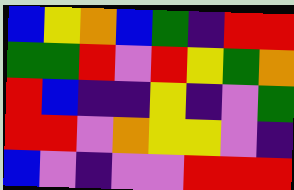[["blue", "yellow", "orange", "blue", "green", "indigo", "red", "red"], ["green", "green", "red", "violet", "red", "yellow", "green", "orange"], ["red", "blue", "indigo", "indigo", "yellow", "indigo", "violet", "green"], ["red", "red", "violet", "orange", "yellow", "yellow", "violet", "indigo"], ["blue", "violet", "indigo", "violet", "violet", "red", "red", "red"]]